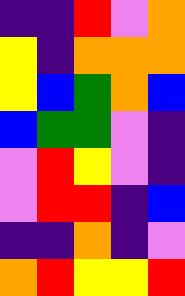[["indigo", "indigo", "red", "violet", "orange"], ["yellow", "indigo", "orange", "orange", "orange"], ["yellow", "blue", "green", "orange", "blue"], ["blue", "green", "green", "violet", "indigo"], ["violet", "red", "yellow", "violet", "indigo"], ["violet", "red", "red", "indigo", "blue"], ["indigo", "indigo", "orange", "indigo", "violet"], ["orange", "red", "yellow", "yellow", "red"]]